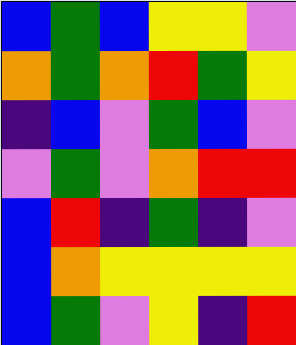[["blue", "green", "blue", "yellow", "yellow", "violet"], ["orange", "green", "orange", "red", "green", "yellow"], ["indigo", "blue", "violet", "green", "blue", "violet"], ["violet", "green", "violet", "orange", "red", "red"], ["blue", "red", "indigo", "green", "indigo", "violet"], ["blue", "orange", "yellow", "yellow", "yellow", "yellow"], ["blue", "green", "violet", "yellow", "indigo", "red"]]